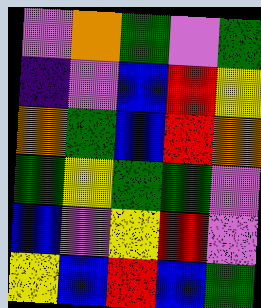[["violet", "orange", "green", "violet", "green"], ["indigo", "violet", "blue", "red", "yellow"], ["orange", "green", "blue", "red", "orange"], ["green", "yellow", "green", "green", "violet"], ["blue", "violet", "yellow", "red", "violet"], ["yellow", "blue", "red", "blue", "green"]]